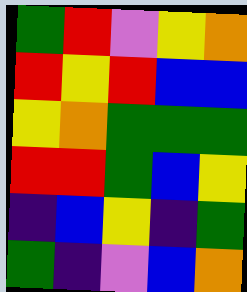[["green", "red", "violet", "yellow", "orange"], ["red", "yellow", "red", "blue", "blue"], ["yellow", "orange", "green", "green", "green"], ["red", "red", "green", "blue", "yellow"], ["indigo", "blue", "yellow", "indigo", "green"], ["green", "indigo", "violet", "blue", "orange"]]